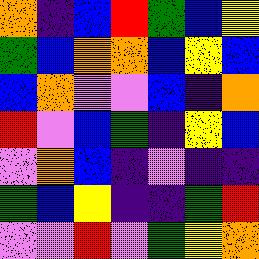[["orange", "indigo", "blue", "red", "green", "blue", "yellow"], ["green", "blue", "orange", "orange", "blue", "yellow", "blue"], ["blue", "orange", "violet", "violet", "blue", "indigo", "orange"], ["red", "violet", "blue", "green", "indigo", "yellow", "blue"], ["violet", "orange", "blue", "indigo", "violet", "indigo", "indigo"], ["green", "blue", "yellow", "indigo", "indigo", "green", "red"], ["violet", "violet", "red", "violet", "green", "yellow", "orange"]]